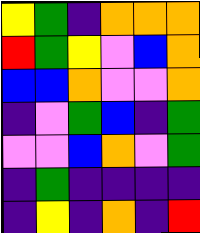[["yellow", "green", "indigo", "orange", "orange", "orange"], ["red", "green", "yellow", "violet", "blue", "orange"], ["blue", "blue", "orange", "violet", "violet", "orange"], ["indigo", "violet", "green", "blue", "indigo", "green"], ["violet", "violet", "blue", "orange", "violet", "green"], ["indigo", "green", "indigo", "indigo", "indigo", "indigo"], ["indigo", "yellow", "indigo", "orange", "indigo", "red"]]